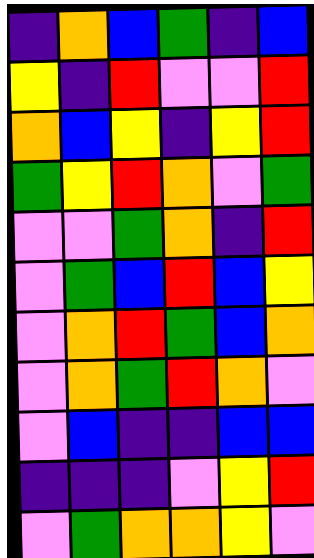[["indigo", "orange", "blue", "green", "indigo", "blue"], ["yellow", "indigo", "red", "violet", "violet", "red"], ["orange", "blue", "yellow", "indigo", "yellow", "red"], ["green", "yellow", "red", "orange", "violet", "green"], ["violet", "violet", "green", "orange", "indigo", "red"], ["violet", "green", "blue", "red", "blue", "yellow"], ["violet", "orange", "red", "green", "blue", "orange"], ["violet", "orange", "green", "red", "orange", "violet"], ["violet", "blue", "indigo", "indigo", "blue", "blue"], ["indigo", "indigo", "indigo", "violet", "yellow", "red"], ["violet", "green", "orange", "orange", "yellow", "violet"]]